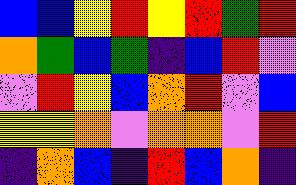[["blue", "blue", "yellow", "red", "yellow", "red", "green", "red"], ["orange", "green", "blue", "green", "indigo", "blue", "red", "violet"], ["violet", "red", "yellow", "blue", "orange", "red", "violet", "blue"], ["yellow", "yellow", "orange", "violet", "orange", "orange", "violet", "red"], ["indigo", "orange", "blue", "indigo", "red", "blue", "orange", "indigo"]]